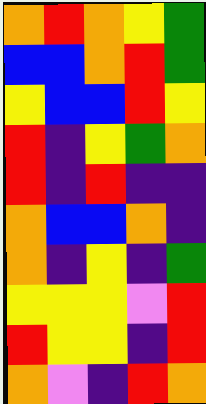[["orange", "red", "orange", "yellow", "green"], ["blue", "blue", "orange", "red", "green"], ["yellow", "blue", "blue", "red", "yellow"], ["red", "indigo", "yellow", "green", "orange"], ["red", "indigo", "red", "indigo", "indigo"], ["orange", "blue", "blue", "orange", "indigo"], ["orange", "indigo", "yellow", "indigo", "green"], ["yellow", "yellow", "yellow", "violet", "red"], ["red", "yellow", "yellow", "indigo", "red"], ["orange", "violet", "indigo", "red", "orange"]]